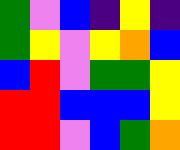[["green", "violet", "blue", "indigo", "yellow", "indigo"], ["green", "yellow", "violet", "yellow", "orange", "blue"], ["blue", "red", "violet", "green", "green", "yellow"], ["red", "red", "blue", "blue", "blue", "yellow"], ["red", "red", "violet", "blue", "green", "orange"]]